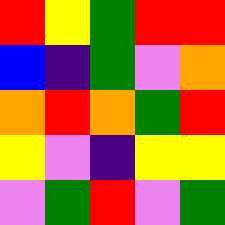[["red", "yellow", "green", "red", "red"], ["blue", "indigo", "green", "violet", "orange"], ["orange", "red", "orange", "green", "red"], ["yellow", "violet", "indigo", "yellow", "yellow"], ["violet", "green", "red", "violet", "green"]]